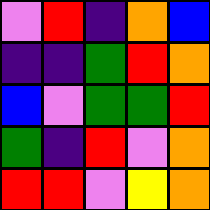[["violet", "red", "indigo", "orange", "blue"], ["indigo", "indigo", "green", "red", "orange"], ["blue", "violet", "green", "green", "red"], ["green", "indigo", "red", "violet", "orange"], ["red", "red", "violet", "yellow", "orange"]]